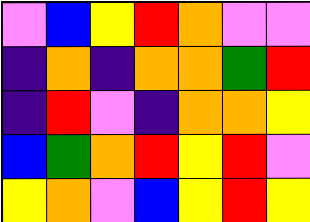[["violet", "blue", "yellow", "red", "orange", "violet", "violet"], ["indigo", "orange", "indigo", "orange", "orange", "green", "red"], ["indigo", "red", "violet", "indigo", "orange", "orange", "yellow"], ["blue", "green", "orange", "red", "yellow", "red", "violet"], ["yellow", "orange", "violet", "blue", "yellow", "red", "yellow"]]